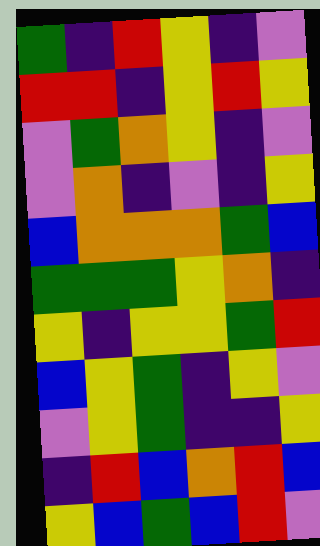[["green", "indigo", "red", "yellow", "indigo", "violet"], ["red", "red", "indigo", "yellow", "red", "yellow"], ["violet", "green", "orange", "yellow", "indigo", "violet"], ["violet", "orange", "indigo", "violet", "indigo", "yellow"], ["blue", "orange", "orange", "orange", "green", "blue"], ["green", "green", "green", "yellow", "orange", "indigo"], ["yellow", "indigo", "yellow", "yellow", "green", "red"], ["blue", "yellow", "green", "indigo", "yellow", "violet"], ["violet", "yellow", "green", "indigo", "indigo", "yellow"], ["indigo", "red", "blue", "orange", "red", "blue"], ["yellow", "blue", "green", "blue", "red", "violet"]]